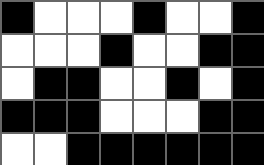[["black", "white", "white", "white", "black", "white", "white", "black"], ["white", "white", "white", "black", "white", "white", "black", "black"], ["white", "black", "black", "white", "white", "black", "white", "black"], ["black", "black", "black", "white", "white", "white", "black", "black"], ["white", "white", "black", "black", "black", "black", "black", "black"]]